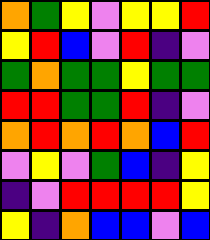[["orange", "green", "yellow", "violet", "yellow", "yellow", "red"], ["yellow", "red", "blue", "violet", "red", "indigo", "violet"], ["green", "orange", "green", "green", "yellow", "green", "green"], ["red", "red", "green", "green", "red", "indigo", "violet"], ["orange", "red", "orange", "red", "orange", "blue", "red"], ["violet", "yellow", "violet", "green", "blue", "indigo", "yellow"], ["indigo", "violet", "red", "red", "red", "red", "yellow"], ["yellow", "indigo", "orange", "blue", "blue", "violet", "blue"]]